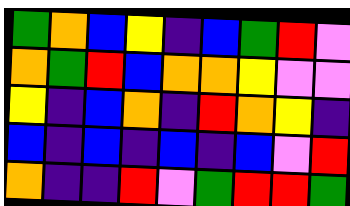[["green", "orange", "blue", "yellow", "indigo", "blue", "green", "red", "violet"], ["orange", "green", "red", "blue", "orange", "orange", "yellow", "violet", "violet"], ["yellow", "indigo", "blue", "orange", "indigo", "red", "orange", "yellow", "indigo"], ["blue", "indigo", "blue", "indigo", "blue", "indigo", "blue", "violet", "red"], ["orange", "indigo", "indigo", "red", "violet", "green", "red", "red", "green"]]